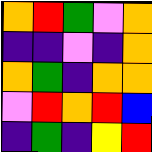[["orange", "red", "green", "violet", "orange"], ["indigo", "indigo", "violet", "indigo", "orange"], ["orange", "green", "indigo", "orange", "orange"], ["violet", "red", "orange", "red", "blue"], ["indigo", "green", "indigo", "yellow", "red"]]